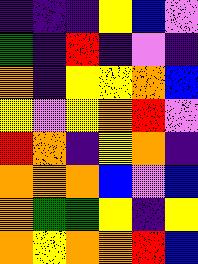[["indigo", "indigo", "indigo", "yellow", "blue", "violet"], ["green", "indigo", "red", "indigo", "violet", "indigo"], ["orange", "indigo", "yellow", "yellow", "orange", "blue"], ["yellow", "violet", "yellow", "orange", "red", "violet"], ["red", "orange", "indigo", "yellow", "orange", "indigo"], ["orange", "orange", "orange", "blue", "violet", "blue"], ["orange", "green", "green", "yellow", "indigo", "yellow"], ["orange", "yellow", "orange", "orange", "red", "blue"]]